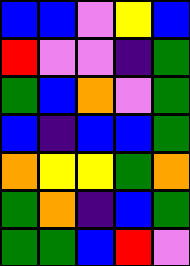[["blue", "blue", "violet", "yellow", "blue"], ["red", "violet", "violet", "indigo", "green"], ["green", "blue", "orange", "violet", "green"], ["blue", "indigo", "blue", "blue", "green"], ["orange", "yellow", "yellow", "green", "orange"], ["green", "orange", "indigo", "blue", "green"], ["green", "green", "blue", "red", "violet"]]